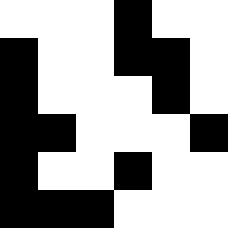[["white", "white", "white", "black", "white", "white"], ["black", "white", "white", "black", "black", "white"], ["black", "white", "white", "white", "black", "white"], ["black", "black", "white", "white", "white", "black"], ["black", "white", "white", "black", "white", "white"], ["black", "black", "black", "white", "white", "white"]]